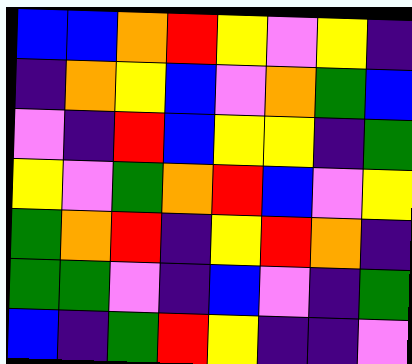[["blue", "blue", "orange", "red", "yellow", "violet", "yellow", "indigo"], ["indigo", "orange", "yellow", "blue", "violet", "orange", "green", "blue"], ["violet", "indigo", "red", "blue", "yellow", "yellow", "indigo", "green"], ["yellow", "violet", "green", "orange", "red", "blue", "violet", "yellow"], ["green", "orange", "red", "indigo", "yellow", "red", "orange", "indigo"], ["green", "green", "violet", "indigo", "blue", "violet", "indigo", "green"], ["blue", "indigo", "green", "red", "yellow", "indigo", "indigo", "violet"]]